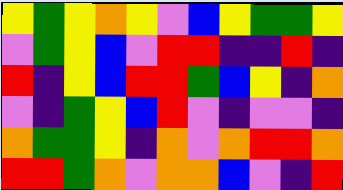[["yellow", "green", "yellow", "orange", "yellow", "violet", "blue", "yellow", "green", "green", "yellow"], ["violet", "green", "yellow", "blue", "violet", "red", "red", "indigo", "indigo", "red", "indigo"], ["red", "indigo", "yellow", "blue", "red", "red", "green", "blue", "yellow", "indigo", "orange"], ["violet", "indigo", "green", "yellow", "blue", "red", "violet", "indigo", "violet", "violet", "indigo"], ["orange", "green", "green", "yellow", "indigo", "orange", "violet", "orange", "red", "red", "orange"], ["red", "red", "green", "orange", "violet", "orange", "orange", "blue", "violet", "indigo", "red"]]